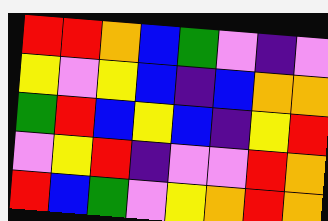[["red", "red", "orange", "blue", "green", "violet", "indigo", "violet"], ["yellow", "violet", "yellow", "blue", "indigo", "blue", "orange", "orange"], ["green", "red", "blue", "yellow", "blue", "indigo", "yellow", "red"], ["violet", "yellow", "red", "indigo", "violet", "violet", "red", "orange"], ["red", "blue", "green", "violet", "yellow", "orange", "red", "orange"]]